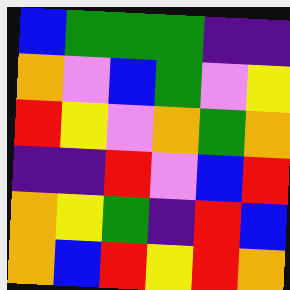[["blue", "green", "green", "green", "indigo", "indigo"], ["orange", "violet", "blue", "green", "violet", "yellow"], ["red", "yellow", "violet", "orange", "green", "orange"], ["indigo", "indigo", "red", "violet", "blue", "red"], ["orange", "yellow", "green", "indigo", "red", "blue"], ["orange", "blue", "red", "yellow", "red", "orange"]]